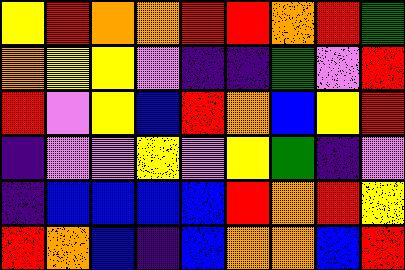[["yellow", "red", "orange", "orange", "red", "red", "orange", "red", "green"], ["orange", "yellow", "yellow", "violet", "indigo", "indigo", "green", "violet", "red"], ["red", "violet", "yellow", "blue", "red", "orange", "blue", "yellow", "red"], ["indigo", "violet", "violet", "yellow", "violet", "yellow", "green", "indigo", "violet"], ["indigo", "blue", "blue", "blue", "blue", "red", "orange", "red", "yellow"], ["red", "orange", "blue", "indigo", "blue", "orange", "orange", "blue", "red"]]